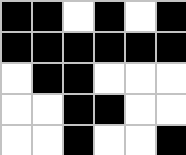[["black", "black", "white", "black", "white", "black"], ["black", "black", "black", "black", "black", "black"], ["white", "black", "black", "white", "white", "white"], ["white", "white", "black", "black", "white", "white"], ["white", "white", "black", "white", "white", "black"]]